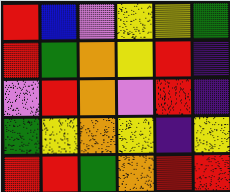[["red", "blue", "violet", "yellow", "yellow", "green"], ["red", "green", "orange", "yellow", "red", "indigo"], ["violet", "red", "orange", "violet", "red", "indigo"], ["green", "yellow", "orange", "yellow", "indigo", "yellow"], ["red", "red", "green", "orange", "red", "red"]]